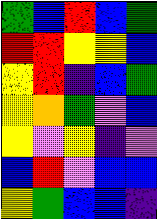[["green", "blue", "red", "blue", "green"], ["red", "red", "yellow", "yellow", "blue"], ["yellow", "red", "indigo", "blue", "green"], ["yellow", "orange", "green", "violet", "blue"], ["yellow", "violet", "yellow", "indigo", "violet"], ["blue", "red", "violet", "blue", "blue"], ["yellow", "green", "blue", "blue", "indigo"]]